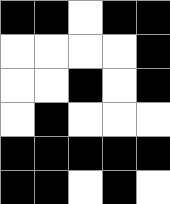[["black", "black", "white", "black", "black"], ["white", "white", "white", "white", "black"], ["white", "white", "black", "white", "black"], ["white", "black", "white", "white", "white"], ["black", "black", "black", "black", "black"], ["black", "black", "white", "black", "white"]]